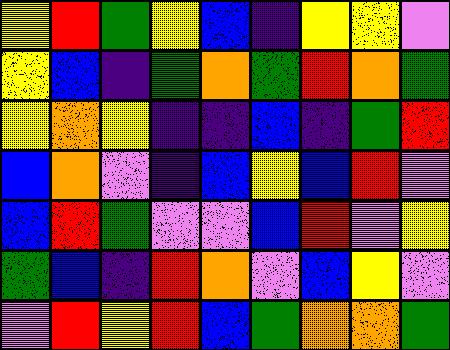[["yellow", "red", "green", "yellow", "blue", "indigo", "yellow", "yellow", "violet"], ["yellow", "blue", "indigo", "green", "orange", "green", "red", "orange", "green"], ["yellow", "orange", "yellow", "indigo", "indigo", "blue", "indigo", "green", "red"], ["blue", "orange", "violet", "indigo", "blue", "yellow", "blue", "red", "violet"], ["blue", "red", "green", "violet", "violet", "blue", "red", "violet", "yellow"], ["green", "blue", "indigo", "red", "orange", "violet", "blue", "yellow", "violet"], ["violet", "red", "yellow", "red", "blue", "green", "orange", "orange", "green"]]